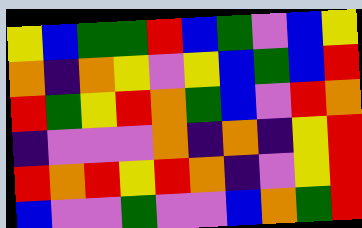[["yellow", "blue", "green", "green", "red", "blue", "green", "violet", "blue", "yellow"], ["orange", "indigo", "orange", "yellow", "violet", "yellow", "blue", "green", "blue", "red"], ["red", "green", "yellow", "red", "orange", "green", "blue", "violet", "red", "orange"], ["indigo", "violet", "violet", "violet", "orange", "indigo", "orange", "indigo", "yellow", "red"], ["red", "orange", "red", "yellow", "red", "orange", "indigo", "violet", "yellow", "red"], ["blue", "violet", "violet", "green", "violet", "violet", "blue", "orange", "green", "red"]]